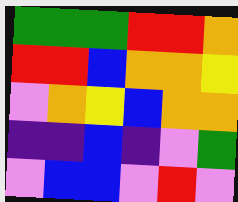[["green", "green", "green", "red", "red", "orange"], ["red", "red", "blue", "orange", "orange", "yellow"], ["violet", "orange", "yellow", "blue", "orange", "orange"], ["indigo", "indigo", "blue", "indigo", "violet", "green"], ["violet", "blue", "blue", "violet", "red", "violet"]]